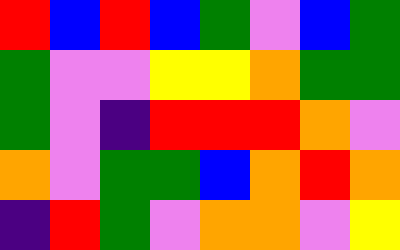[["red", "blue", "red", "blue", "green", "violet", "blue", "green"], ["green", "violet", "violet", "yellow", "yellow", "orange", "green", "green"], ["green", "violet", "indigo", "red", "red", "red", "orange", "violet"], ["orange", "violet", "green", "green", "blue", "orange", "red", "orange"], ["indigo", "red", "green", "violet", "orange", "orange", "violet", "yellow"]]